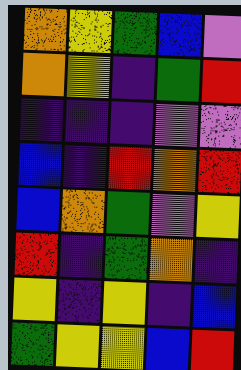[["orange", "yellow", "green", "blue", "violet"], ["orange", "yellow", "indigo", "green", "red"], ["indigo", "indigo", "indigo", "violet", "violet"], ["blue", "indigo", "red", "orange", "red"], ["blue", "orange", "green", "violet", "yellow"], ["red", "indigo", "green", "orange", "indigo"], ["yellow", "indigo", "yellow", "indigo", "blue"], ["green", "yellow", "yellow", "blue", "red"]]